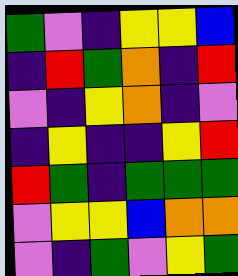[["green", "violet", "indigo", "yellow", "yellow", "blue"], ["indigo", "red", "green", "orange", "indigo", "red"], ["violet", "indigo", "yellow", "orange", "indigo", "violet"], ["indigo", "yellow", "indigo", "indigo", "yellow", "red"], ["red", "green", "indigo", "green", "green", "green"], ["violet", "yellow", "yellow", "blue", "orange", "orange"], ["violet", "indigo", "green", "violet", "yellow", "green"]]